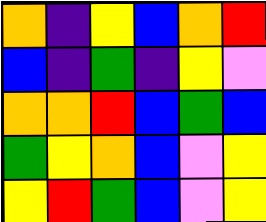[["orange", "indigo", "yellow", "blue", "orange", "red"], ["blue", "indigo", "green", "indigo", "yellow", "violet"], ["orange", "orange", "red", "blue", "green", "blue"], ["green", "yellow", "orange", "blue", "violet", "yellow"], ["yellow", "red", "green", "blue", "violet", "yellow"]]